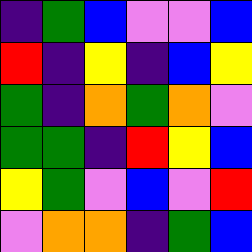[["indigo", "green", "blue", "violet", "violet", "blue"], ["red", "indigo", "yellow", "indigo", "blue", "yellow"], ["green", "indigo", "orange", "green", "orange", "violet"], ["green", "green", "indigo", "red", "yellow", "blue"], ["yellow", "green", "violet", "blue", "violet", "red"], ["violet", "orange", "orange", "indigo", "green", "blue"]]